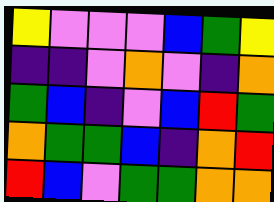[["yellow", "violet", "violet", "violet", "blue", "green", "yellow"], ["indigo", "indigo", "violet", "orange", "violet", "indigo", "orange"], ["green", "blue", "indigo", "violet", "blue", "red", "green"], ["orange", "green", "green", "blue", "indigo", "orange", "red"], ["red", "blue", "violet", "green", "green", "orange", "orange"]]